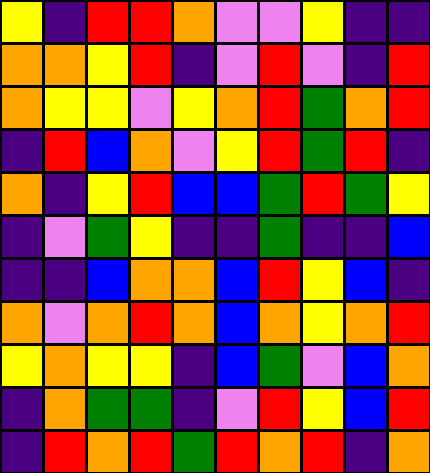[["yellow", "indigo", "red", "red", "orange", "violet", "violet", "yellow", "indigo", "indigo"], ["orange", "orange", "yellow", "red", "indigo", "violet", "red", "violet", "indigo", "red"], ["orange", "yellow", "yellow", "violet", "yellow", "orange", "red", "green", "orange", "red"], ["indigo", "red", "blue", "orange", "violet", "yellow", "red", "green", "red", "indigo"], ["orange", "indigo", "yellow", "red", "blue", "blue", "green", "red", "green", "yellow"], ["indigo", "violet", "green", "yellow", "indigo", "indigo", "green", "indigo", "indigo", "blue"], ["indigo", "indigo", "blue", "orange", "orange", "blue", "red", "yellow", "blue", "indigo"], ["orange", "violet", "orange", "red", "orange", "blue", "orange", "yellow", "orange", "red"], ["yellow", "orange", "yellow", "yellow", "indigo", "blue", "green", "violet", "blue", "orange"], ["indigo", "orange", "green", "green", "indigo", "violet", "red", "yellow", "blue", "red"], ["indigo", "red", "orange", "red", "green", "red", "orange", "red", "indigo", "orange"]]